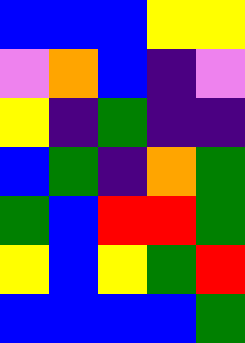[["blue", "blue", "blue", "yellow", "yellow"], ["violet", "orange", "blue", "indigo", "violet"], ["yellow", "indigo", "green", "indigo", "indigo"], ["blue", "green", "indigo", "orange", "green"], ["green", "blue", "red", "red", "green"], ["yellow", "blue", "yellow", "green", "red"], ["blue", "blue", "blue", "blue", "green"]]